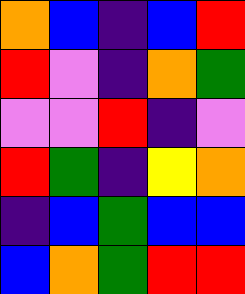[["orange", "blue", "indigo", "blue", "red"], ["red", "violet", "indigo", "orange", "green"], ["violet", "violet", "red", "indigo", "violet"], ["red", "green", "indigo", "yellow", "orange"], ["indigo", "blue", "green", "blue", "blue"], ["blue", "orange", "green", "red", "red"]]